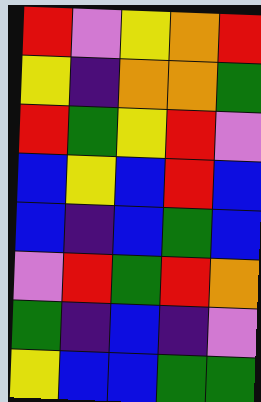[["red", "violet", "yellow", "orange", "red"], ["yellow", "indigo", "orange", "orange", "green"], ["red", "green", "yellow", "red", "violet"], ["blue", "yellow", "blue", "red", "blue"], ["blue", "indigo", "blue", "green", "blue"], ["violet", "red", "green", "red", "orange"], ["green", "indigo", "blue", "indigo", "violet"], ["yellow", "blue", "blue", "green", "green"]]